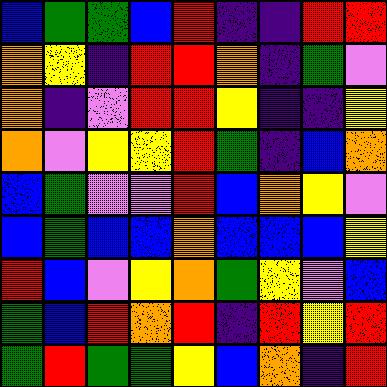[["blue", "green", "green", "blue", "red", "indigo", "indigo", "red", "red"], ["orange", "yellow", "indigo", "red", "red", "orange", "indigo", "green", "violet"], ["orange", "indigo", "violet", "red", "red", "yellow", "indigo", "indigo", "yellow"], ["orange", "violet", "yellow", "yellow", "red", "green", "indigo", "blue", "orange"], ["blue", "green", "violet", "violet", "red", "blue", "orange", "yellow", "violet"], ["blue", "green", "blue", "blue", "orange", "blue", "blue", "blue", "yellow"], ["red", "blue", "violet", "yellow", "orange", "green", "yellow", "violet", "blue"], ["green", "blue", "red", "orange", "red", "indigo", "red", "yellow", "red"], ["green", "red", "green", "green", "yellow", "blue", "orange", "indigo", "red"]]